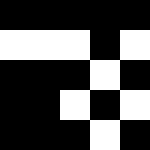[["black", "black", "black", "black", "black"], ["white", "white", "white", "black", "white"], ["black", "black", "black", "white", "black"], ["black", "black", "white", "black", "white"], ["black", "black", "black", "white", "black"]]